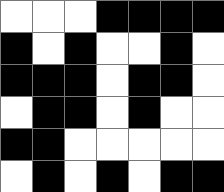[["white", "white", "white", "black", "black", "black", "black"], ["black", "white", "black", "white", "white", "black", "white"], ["black", "black", "black", "white", "black", "black", "white"], ["white", "black", "black", "white", "black", "white", "white"], ["black", "black", "white", "white", "white", "white", "white"], ["white", "black", "white", "black", "white", "black", "black"]]